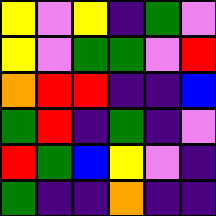[["yellow", "violet", "yellow", "indigo", "green", "violet"], ["yellow", "violet", "green", "green", "violet", "red"], ["orange", "red", "red", "indigo", "indigo", "blue"], ["green", "red", "indigo", "green", "indigo", "violet"], ["red", "green", "blue", "yellow", "violet", "indigo"], ["green", "indigo", "indigo", "orange", "indigo", "indigo"]]